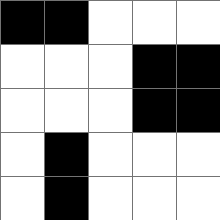[["black", "black", "white", "white", "white"], ["white", "white", "white", "black", "black"], ["white", "white", "white", "black", "black"], ["white", "black", "white", "white", "white"], ["white", "black", "white", "white", "white"]]